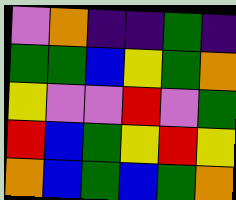[["violet", "orange", "indigo", "indigo", "green", "indigo"], ["green", "green", "blue", "yellow", "green", "orange"], ["yellow", "violet", "violet", "red", "violet", "green"], ["red", "blue", "green", "yellow", "red", "yellow"], ["orange", "blue", "green", "blue", "green", "orange"]]